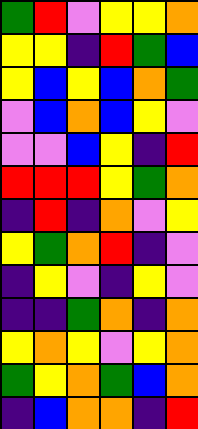[["green", "red", "violet", "yellow", "yellow", "orange"], ["yellow", "yellow", "indigo", "red", "green", "blue"], ["yellow", "blue", "yellow", "blue", "orange", "green"], ["violet", "blue", "orange", "blue", "yellow", "violet"], ["violet", "violet", "blue", "yellow", "indigo", "red"], ["red", "red", "red", "yellow", "green", "orange"], ["indigo", "red", "indigo", "orange", "violet", "yellow"], ["yellow", "green", "orange", "red", "indigo", "violet"], ["indigo", "yellow", "violet", "indigo", "yellow", "violet"], ["indigo", "indigo", "green", "orange", "indigo", "orange"], ["yellow", "orange", "yellow", "violet", "yellow", "orange"], ["green", "yellow", "orange", "green", "blue", "orange"], ["indigo", "blue", "orange", "orange", "indigo", "red"]]